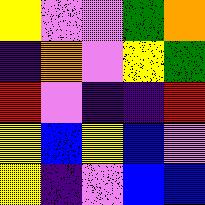[["yellow", "violet", "violet", "green", "orange"], ["indigo", "orange", "violet", "yellow", "green"], ["red", "violet", "indigo", "indigo", "red"], ["yellow", "blue", "yellow", "blue", "violet"], ["yellow", "indigo", "violet", "blue", "blue"]]